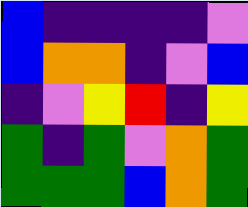[["blue", "indigo", "indigo", "indigo", "indigo", "violet"], ["blue", "orange", "orange", "indigo", "violet", "blue"], ["indigo", "violet", "yellow", "red", "indigo", "yellow"], ["green", "indigo", "green", "violet", "orange", "green"], ["green", "green", "green", "blue", "orange", "green"]]